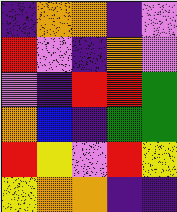[["indigo", "orange", "orange", "indigo", "violet"], ["red", "violet", "indigo", "orange", "violet"], ["violet", "indigo", "red", "red", "green"], ["orange", "blue", "indigo", "green", "green"], ["red", "yellow", "violet", "red", "yellow"], ["yellow", "orange", "orange", "indigo", "indigo"]]